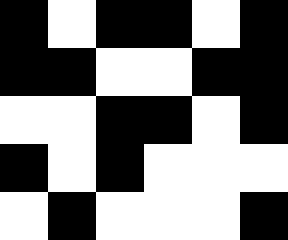[["black", "white", "black", "black", "white", "black"], ["black", "black", "white", "white", "black", "black"], ["white", "white", "black", "black", "white", "black"], ["black", "white", "black", "white", "white", "white"], ["white", "black", "white", "white", "white", "black"]]